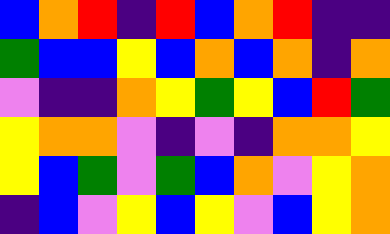[["blue", "orange", "red", "indigo", "red", "blue", "orange", "red", "indigo", "indigo"], ["green", "blue", "blue", "yellow", "blue", "orange", "blue", "orange", "indigo", "orange"], ["violet", "indigo", "indigo", "orange", "yellow", "green", "yellow", "blue", "red", "green"], ["yellow", "orange", "orange", "violet", "indigo", "violet", "indigo", "orange", "orange", "yellow"], ["yellow", "blue", "green", "violet", "green", "blue", "orange", "violet", "yellow", "orange"], ["indigo", "blue", "violet", "yellow", "blue", "yellow", "violet", "blue", "yellow", "orange"]]